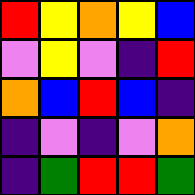[["red", "yellow", "orange", "yellow", "blue"], ["violet", "yellow", "violet", "indigo", "red"], ["orange", "blue", "red", "blue", "indigo"], ["indigo", "violet", "indigo", "violet", "orange"], ["indigo", "green", "red", "red", "green"]]